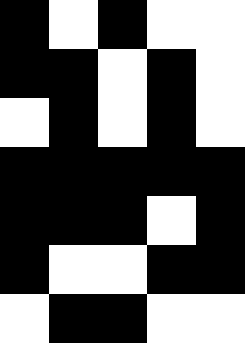[["black", "white", "black", "white", "white"], ["black", "black", "white", "black", "white"], ["white", "black", "white", "black", "white"], ["black", "black", "black", "black", "black"], ["black", "black", "black", "white", "black"], ["black", "white", "white", "black", "black"], ["white", "black", "black", "white", "white"]]